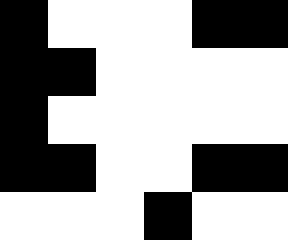[["black", "white", "white", "white", "black", "black"], ["black", "black", "white", "white", "white", "white"], ["black", "white", "white", "white", "white", "white"], ["black", "black", "white", "white", "black", "black"], ["white", "white", "white", "black", "white", "white"]]